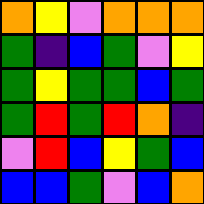[["orange", "yellow", "violet", "orange", "orange", "orange"], ["green", "indigo", "blue", "green", "violet", "yellow"], ["green", "yellow", "green", "green", "blue", "green"], ["green", "red", "green", "red", "orange", "indigo"], ["violet", "red", "blue", "yellow", "green", "blue"], ["blue", "blue", "green", "violet", "blue", "orange"]]